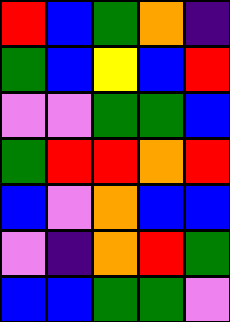[["red", "blue", "green", "orange", "indigo"], ["green", "blue", "yellow", "blue", "red"], ["violet", "violet", "green", "green", "blue"], ["green", "red", "red", "orange", "red"], ["blue", "violet", "orange", "blue", "blue"], ["violet", "indigo", "orange", "red", "green"], ["blue", "blue", "green", "green", "violet"]]